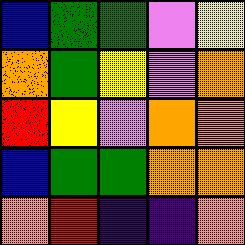[["blue", "green", "green", "violet", "yellow"], ["orange", "green", "yellow", "violet", "orange"], ["red", "yellow", "violet", "orange", "orange"], ["blue", "green", "green", "orange", "orange"], ["orange", "red", "indigo", "indigo", "orange"]]